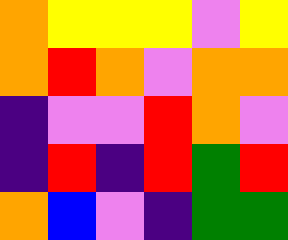[["orange", "yellow", "yellow", "yellow", "violet", "yellow"], ["orange", "red", "orange", "violet", "orange", "orange"], ["indigo", "violet", "violet", "red", "orange", "violet"], ["indigo", "red", "indigo", "red", "green", "red"], ["orange", "blue", "violet", "indigo", "green", "green"]]